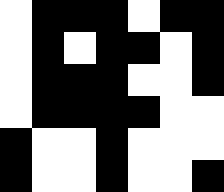[["white", "black", "black", "black", "white", "black", "black"], ["white", "black", "white", "black", "black", "white", "black"], ["white", "black", "black", "black", "white", "white", "black"], ["white", "black", "black", "black", "black", "white", "white"], ["black", "white", "white", "black", "white", "white", "white"], ["black", "white", "white", "black", "white", "white", "black"]]